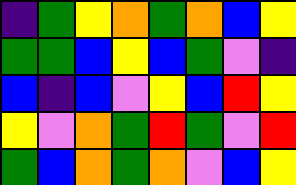[["indigo", "green", "yellow", "orange", "green", "orange", "blue", "yellow"], ["green", "green", "blue", "yellow", "blue", "green", "violet", "indigo"], ["blue", "indigo", "blue", "violet", "yellow", "blue", "red", "yellow"], ["yellow", "violet", "orange", "green", "red", "green", "violet", "red"], ["green", "blue", "orange", "green", "orange", "violet", "blue", "yellow"]]